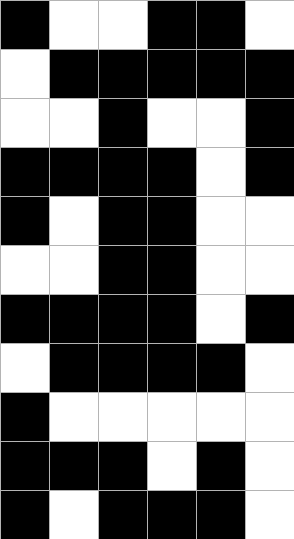[["black", "white", "white", "black", "black", "white"], ["white", "black", "black", "black", "black", "black"], ["white", "white", "black", "white", "white", "black"], ["black", "black", "black", "black", "white", "black"], ["black", "white", "black", "black", "white", "white"], ["white", "white", "black", "black", "white", "white"], ["black", "black", "black", "black", "white", "black"], ["white", "black", "black", "black", "black", "white"], ["black", "white", "white", "white", "white", "white"], ["black", "black", "black", "white", "black", "white"], ["black", "white", "black", "black", "black", "white"]]